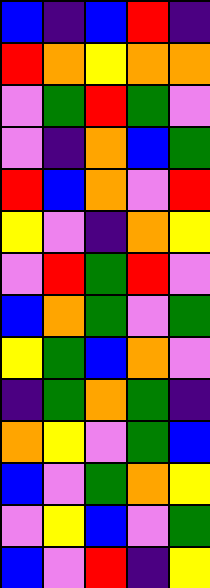[["blue", "indigo", "blue", "red", "indigo"], ["red", "orange", "yellow", "orange", "orange"], ["violet", "green", "red", "green", "violet"], ["violet", "indigo", "orange", "blue", "green"], ["red", "blue", "orange", "violet", "red"], ["yellow", "violet", "indigo", "orange", "yellow"], ["violet", "red", "green", "red", "violet"], ["blue", "orange", "green", "violet", "green"], ["yellow", "green", "blue", "orange", "violet"], ["indigo", "green", "orange", "green", "indigo"], ["orange", "yellow", "violet", "green", "blue"], ["blue", "violet", "green", "orange", "yellow"], ["violet", "yellow", "blue", "violet", "green"], ["blue", "violet", "red", "indigo", "yellow"]]